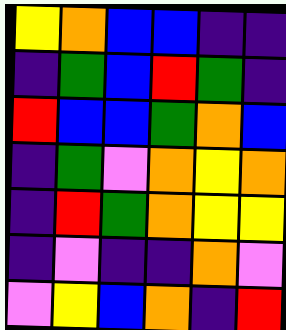[["yellow", "orange", "blue", "blue", "indigo", "indigo"], ["indigo", "green", "blue", "red", "green", "indigo"], ["red", "blue", "blue", "green", "orange", "blue"], ["indigo", "green", "violet", "orange", "yellow", "orange"], ["indigo", "red", "green", "orange", "yellow", "yellow"], ["indigo", "violet", "indigo", "indigo", "orange", "violet"], ["violet", "yellow", "blue", "orange", "indigo", "red"]]